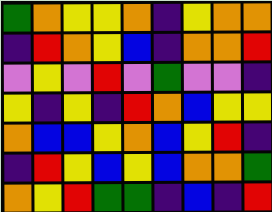[["green", "orange", "yellow", "yellow", "orange", "indigo", "yellow", "orange", "orange"], ["indigo", "red", "orange", "yellow", "blue", "indigo", "orange", "orange", "red"], ["violet", "yellow", "violet", "red", "violet", "green", "violet", "violet", "indigo"], ["yellow", "indigo", "yellow", "indigo", "red", "orange", "blue", "yellow", "yellow"], ["orange", "blue", "blue", "yellow", "orange", "blue", "yellow", "red", "indigo"], ["indigo", "red", "yellow", "blue", "yellow", "blue", "orange", "orange", "green"], ["orange", "yellow", "red", "green", "green", "indigo", "blue", "indigo", "red"]]